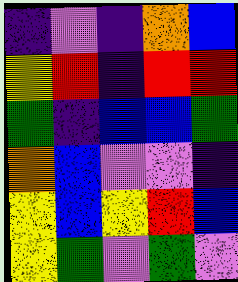[["indigo", "violet", "indigo", "orange", "blue"], ["yellow", "red", "indigo", "red", "red"], ["green", "indigo", "blue", "blue", "green"], ["orange", "blue", "violet", "violet", "indigo"], ["yellow", "blue", "yellow", "red", "blue"], ["yellow", "green", "violet", "green", "violet"]]